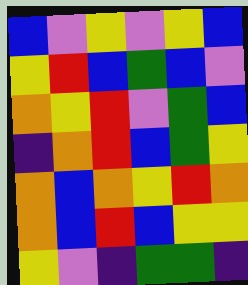[["blue", "violet", "yellow", "violet", "yellow", "blue"], ["yellow", "red", "blue", "green", "blue", "violet"], ["orange", "yellow", "red", "violet", "green", "blue"], ["indigo", "orange", "red", "blue", "green", "yellow"], ["orange", "blue", "orange", "yellow", "red", "orange"], ["orange", "blue", "red", "blue", "yellow", "yellow"], ["yellow", "violet", "indigo", "green", "green", "indigo"]]